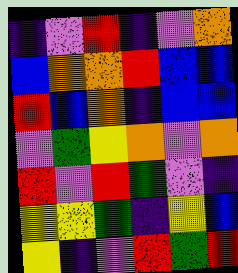[["indigo", "violet", "red", "indigo", "violet", "orange"], ["blue", "orange", "orange", "red", "blue", "blue"], ["red", "blue", "orange", "indigo", "blue", "blue"], ["violet", "green", "yellow", "orange", "violet", "orange"], ["red", "violet", "red", "green", "violet", "indigo"], ["yellow", "yellow", "green", "indigo", "yellow", "blue"], ["yellow", "indigo", "violet", "red", "green", "red"]]